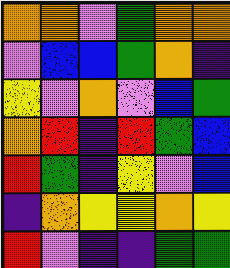[["orange", "orange", "violet", "green", "orange", "orange"], ["violet", "blue", "blue", "green", "orange", "indigo"], ["yellow", "violet", "orange", "violet", "blue", "green"], ["orange", "red", "indigo", "red", "green", "blue"], ["red", "green", "indigo", "yellow", "violet", "blue"], ["indigo", "orange", "yellow", "yellow", "orange", "yellow"], ["red", "violet", "indigo", "indigo", "green", "green"]]